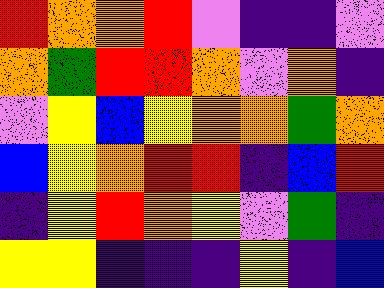[["red", "orange", "orange", "red", "violet", "indigo", "indigo", "violet"], ["orange", "green", "red", "red", "orange", "violet", "orange", "indigo"], ["violet", "yellow", "blue", "yellow", "orange", "orange", "green", "orange"], ["blue", "yellow", "orange", "red", "red", "indigo", "blue", "red"], ["indigo", "yellow", "red", "orange", "yellow", "violet", "green", "indigo"], ["yellow", "yellow", "indigo", "indigo", "indigo", "yellow", "indigo", "blue"]]